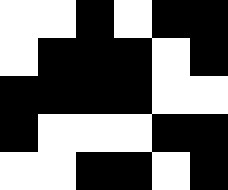[["white", "white", "black", "white", "black", "black"], ["white", "black", "black", "black", "white", "black"], ["black", "black", "black", "black", "white", "white"], ["black", "white", "white", "white", "black", "black"], ["white", "white", "black", "black", "white", "black"]]